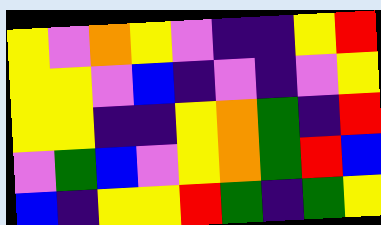[["yellow", "violet", "orange", "yellow", "violet", "indigo", "indigo", "yellow", "red"], ["yellow", "yellow", "violet", "blue", "indigo", "violet", "indigo", "violet", "yellow"], ["yellow", "yellow", "indigo", "indigo", "yellow", "orange", "green", "indigo", "red"], ["violet", "green", "blue", "violet", "yellow", "orange", "green", "red", "blue"], ["blue", "indigo", "yellow", "yellow", "red", "green", "indigo", "green", "yellow"]]